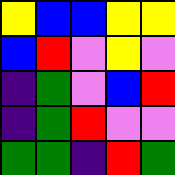[["yellow", "blue", "blue", "yellow", "yellow"], ["blue", "red", "violet", "yellow", "violet"], ["indigo", "green", "violet", "blue", "red"], ["indigo", "green", "red", "violet", "violet"], ["green", "green", "indigo", "red", "green"]]